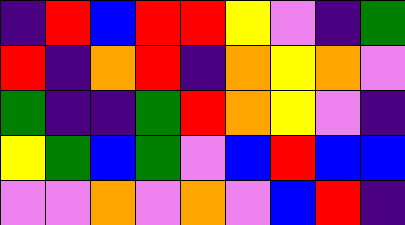[["indigo", "red", "blue", "red", "red", "yellow", "violet", "indigo", "green"], ["red", "indigo", "orange", "red", "indigo", "orange", "yellow", "orange", "violet"], ["green", "indigo", "indigo", "green", "red", "orange", "yellow", "violet", "indigo"], ["yellow", "green", "blue", "green", "violet", "blue", "red", "blue", "blue"], ["violet", "violet", "orange", "violet", "orange", "violet", "blue", "red", "indigo"]]